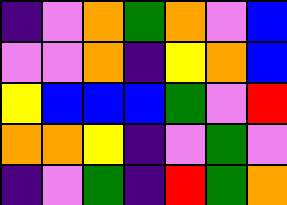[["indigo", "violet", "orange", "green", "orange", "violet", "blue"], ["violet", "violet", "orange", "indigo", "yellow", "orange", "blue"], ["yellow", "blue", "blue", "blue", "green", "violet", "red"], ["orange", "orange", "yellow", "indigo", "violet", "green", "violet"], ["indigo", "violet", "green", "indigo", "red", "green", "orange"]]